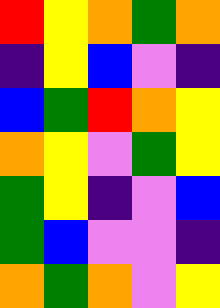[["red", "yellow", "orange", "green", "orange"], ["indigo", "yellow", "blue", "violet", "indigo"], ["blue", "green", "red", "orange", "yellow"], ["orange", "yellow", "violet", "green", "yellow"], ["green", "yellow", "indigo", "violet", "blue"], ["green", "blue", "violet", "violet", "indigo"], ["orange", "green", "orange", "violet", "yellow"]]